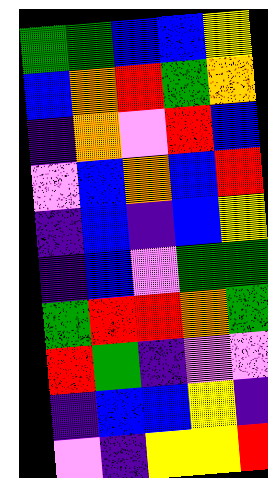[["green", "green", "blue", "blue", "yellow"], ["blue", "orange", "red", "green", "orange"], ["indigo", "orange", "violet", "red", "blue"], ["violet", "blue", "orange", "blue", "red"], ["indigo", "blue", "indigo", "blue", "yellow"], ["indigo", "blue", "violet", "green", "green"], ["green", "red", "red", "orange", "green"], ["red", "green", "indigo", "violet", "violet"], ["indigo", "blue", "blue", "yellow", "indigo"], ["violet", "indigo", "yellow", "yellow", "red"]]